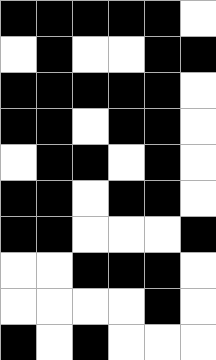[["black", "black", "black", "black", "black", "white"], ["white", "black", "white", "white", "black", "black"], ["black", "black", "black", "black", "black", "white"], ["black", "black", "white", "black", "black", "white"], ["white", "black", "black", "white", "black", "white"], ["black", "black", "white", "black", "black", "white"], ["black", "black", "white", "white", "white", "black"], ["white", "white", "black", "black", "black", "white"], ["white", "white", "white", "white", "black", "white"], ["black", "white", "black", "white", "white", "white"]]